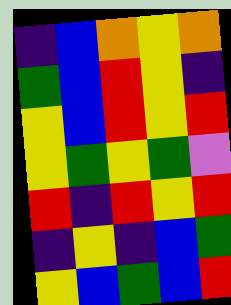[["indigo", "blue", "orange", "yellow", "orange"], ["green", "blue", "red", "yellow", "indigo"], ["yellow", "blue", "red", "yellow", "red"], ["yellow", "green", "yellow", "green", "violet"], ["red", "indigo", "red", "yellow", "red"], ["indigo", "yellow", "indigo", "blue", "green"], ["yellow", "blue", "green", "blue", "red"]]